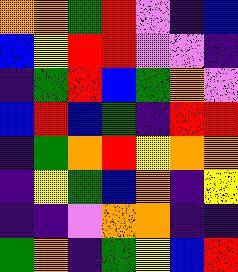[["orange", "orange", "green", "red", "violet", "indigo", "blue"], ["blue", "yellow", "red", "red", "violet", "violet", "indigo"], ["indigo", "green", "red", "blue", "green", "orange", "violet"], ["blue", "red", "blue", "green", "indigo", "red", "red"], ["indigo", "green", "orange", "red", "yellow", "orange", "orange"], ["indigo", "yellow", "green", "blue", "orange", "indigo", "yellow"], ["indigo", "indigo", "violet", "orange", "orange", "indigo", "indigo"], ["green", "orange", "indigo", "green", "yellow", "blue", "red"]]